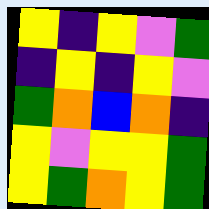[["yellow", "indigo", "yellow", "violet", "green"], ["indigo", "yellow", "indigo", "yellow", "violet"], ["green", "orange", "blue", "orange", "indigo"], ["yellow", "violet", "yellow", "yellow", "green"], ["yellow", "green", "orange", "yellow", "green"]]